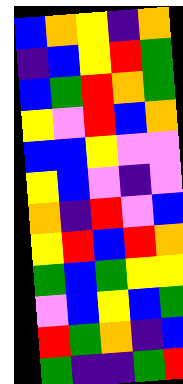[["blue", "orange", "yellow", "indigo", "orange"], ["indigo", "blue", "yellow", "red", "green"], ["blue", "green", "red", "orange", "green"], ["yellow", "violet", "red", "blue", "orange"], ["blue", "blue", "yellow", "violet", "violet"], ["yellow", "blue", "violet", "indigo", "violet"], ["orange", "indigo", "red", "violet", "blue"], ["yellow", "red", "blue", "red", "orange"], ["green", "blue", "green", "yellow", "yellow"], ["violet", "blue", "yellow", "blue", "green"], ["red", "green", "orange", "indigo", "blue"], ["green", "indigo", "indigo", "green", "red"]]